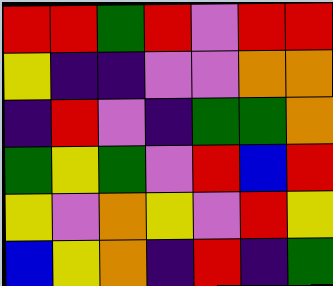[["red", "red", "green", "red", "violet", "red", "red"], ["yellow", "indigo", "indigo", "violet", "violet", "orange", "orange"], ["indigo", "red", "violet", "indigo", "green", "green", "orange"], ["green", "yellow", "green", "violet", "red", "blue", "red"], ["yellow", "violet", "orange", "yellow", "violet", "red", "yellow"], ["blue", "yellow", "orange", "indigo", "red", "indigo", "green"]]